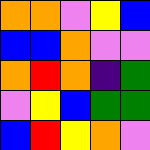[["orange", "orange", "violet", "yellow", "blue"], ["blue", "blue", "orange", "violet", "violet"], ["orange", "red", "orange", "indigo", "green"], ["violet", "yellow", "blue", "green", "green"], ["blue", "red", "yellow", "orange", "violet"]]